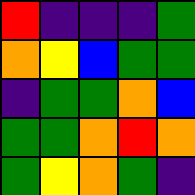[["red", "indigo", "indigo", "indigo", "green"], ["orange", "yellow", "blue", "green", "green"], ["indigo", "green", "green", "orange", "blue"], ["green", "green", "orange", "red", "orange"], ["green", "yellow", "orange", "green", "indigo"]]